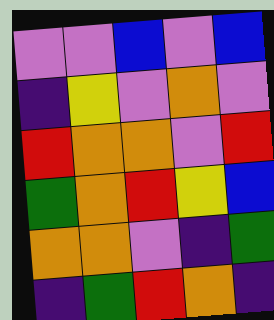[["violet", "violet", "blue", "violet", "blue"], ["indigo", "yellow", "violet", "orange", "violet"], ["red", "orange", "orange", "violet", "red"], ["green", "orange", "red", "yellow", "blue"], ["orange", "orange", "violet", "indigo", "green"], ["indigo", "green", "red", "orange", "indigo"]]